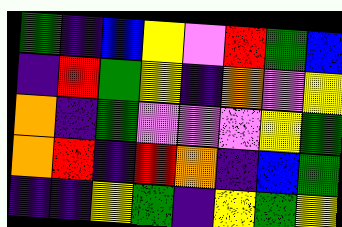[["green", "indigo", "blue", "yellow", "violet", "red", "green", "blue"], ["indigo", "red", "green", "yellow", "indigo", "orange", "violet", "yellow"], ["orange", "indigo", "green", "violet", "violet", "violet", "yellow", "green"], ["orange", "red", "indigo", "red", "orange", "indigo", "blue", "green"], ["indigo", "indigo", "yellow", "green", "indigo", "yellow", "green", "yellow"]]